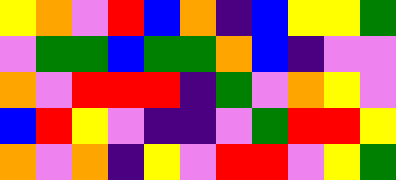[["yellow", "orange", "violet", "red", "blue", "orange", "indigo", "blue", "yellow", "yellow", "green"], ["violet", "green", "green", "blue", "green", "green", "orange", "blue", "indigo", "violet", "violet"], ["orange", "violet", "red", "red", "red", "indigo", "green", "violet", "orange", "yellow", "violet"], ["blue", "red", "yellow", "violet", "indigo", "indigo", "violet", "green", "red", "red", "yellow"], ["orange", "violet", "orange", "indigo", "yellow", "violet", "red", "red", "violet", "yellow", "green"]]